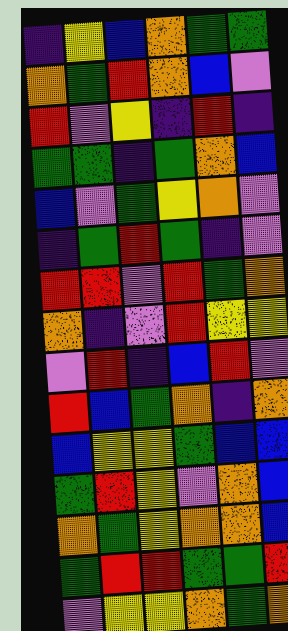[["indigo", "yellow", "blue", "orange", "green", "green"], ["orange", "green", "red", "orange", "blue", "violet"], ["red", "violet", "yellow", "indigo", "red", "indigo"], ["green", "green", "indigo", "green", "orange", "blue"], ["blue", "violet", "green", "yellow", "orange", "violet"], ["indigo", "green", "red", "green", "indigo", "violet"], ["red", "red", "violet", "red", "green", "orange"], ["orange", "indigo", "violet", "red", "yellow", "yellow"], ["violet", "red", "indigo", "blue", "red", "violet"], ["red", "blue", "green", "orange", "indigo", "orange"], ["blue", "yellow", "yellow", "green", "blue", "blue"], ["green", "red", "yellow", "violet", "orange", "blue"], ["orange", "green", "yellow", "orange", "orange", "blue"], ["green", "red", "red", "green", "green", "red"], ["violet", "yellow", "yellow", "orange", "green", "orange"]]